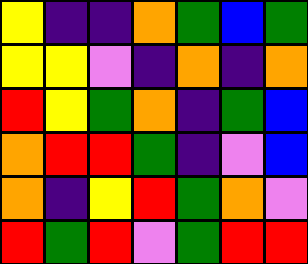[["yellow", "indigo", "indigo", "orange", "green", "blue", "green"], ["yellow", "yellow", "violet", "indigo", "orange", "indigo", "orange"], ["red", "yellow", "green", "orange", "indigo", "green", "blue"], ["orange", "red", "red", "green", "indigo", "violet", "blue"], ["orange", "indigo", "yellow", "red", "green", "orange", "violet"], ["red", "green", "red", "violet", "green", "red", "red"]]